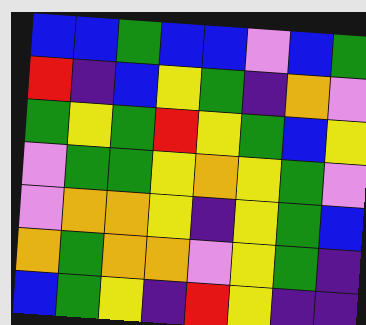[["blue", "blue", "green", "blue", "blue", "violet", "blue", "green"], ["red", "indigo", "blue", "yellow", "green", "indigo", "orange", "violet"], ["green", "yellow", "green", "red", "yellow", "green", "blue", "yellow"], ["violet", "green", "green", "yellow", "orange", "yellow", "green", "violet"], ["violet", "orange", "orange", "yellow", "indigo", "yellow", "green", "blue"], ["orange", "green", "orange", "orange", "violet", "yellow", "green", "indigo"], ["blue", "green", "yellow", "indigo", "red", "yellow", "indigo", "indigo"]]